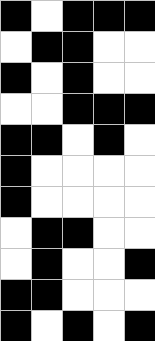[["black", "white", "black", "black", "black"], ["white", "black", "black", "white", "white"], ["black", "white", "black", "white", "white"], ["white", "white", "black", "black", "black"], ["black", "black", "white", "black", "white"], ["black", "white", "white", "white", "white"], ["black", "white", "white", "white", "white"], ["white", "black", "black", "white", "white"], ["white", "black", "white", "white", "black"], ["black", "black", "white", "white", "white"], ["black", "white", "black", "white", "black"]]